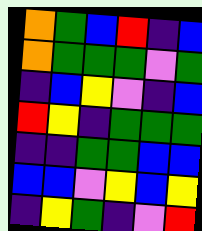[["orange", "green", "blue", "red", "indigo", "blue"], ["orange", "green", "green", "green", "violet", "green"], ["indigo", "blue", "yellow", "violet", "indigo", "blue"], ["red", "yellow", "indigo", "green", "green", "green"], ["indigo", "indigo", "green", "green", "blue", "blue"], ["blue", "blue", "violet", "yellow", "blue", "yellow"], ["indigo", "yellow", "green", "indigo", "violet", "red"]]